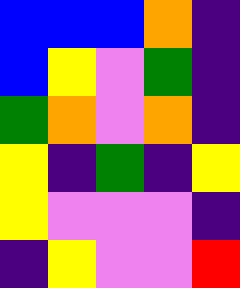[["blue", "blue", "blue", "orange", "indigo"], ["blue", "yellow", "violet", "green", "indigo"], ["green", "orange", "violet", "orange", "indigo"], ["yellow", "indigo", "green", "indigo", "yellow"], ["yellow", "violet", "violet", "violet", "indigo"], ["indigo", "yellow", "violet", "violet", "red"]]